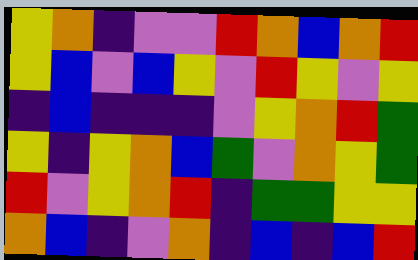[["yellow", "orange", "indigo", "violet", "violet", "red", "orange", "blue", "orange", "red"], ["yellow", "blue", "violet", "blue", "yellow", "violet", "red", "yellow", "violet", "yellow"], ["indigo", "blue", "indigo", "indigo", "indigo", "violet", "yellow", "orange", "red", "green"], ["yellow", "indigo", "yellow", "orange", "blue", "green", "violet", "orange", "yellow", "green"], ["red", "violet", "yellow", "orange", "red", "indigo", "green", "green", "yellow", "yellow"], ["orange", "blue", "indigo", "violet", "orange", "indigo", "blue", "indigo", "blue", "red"]]